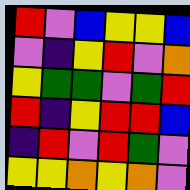[["red", "violet", "blue", "yellow", "yellow", "blue"], ["violet", "indigo", "yellow", "red", "violet", "orange"], ["yellow", "green", "green", "violet", "green", "red"], ["red", "indigo", "yellow", "red", "red", "blue"], ["indigo", "red", "violet", "red", "green", "violet"], ["yellow", "yellow", "orange", "yellow", "orange", "violet"]]